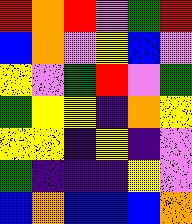[["red", "orange", "red", "violet", "green", "red"], ["blue", "orange", "violet", "yellow", "blue", "violet"], ["yellow", "violet", "green", "red", "violet", "green"], ["green", "yellow", "yellow", "indigo", "orange", "yellow"], ["yellow", "yellow", "indigo", "yellow", "indigo", "violet"], ["green", "indigo", "indigo", "indigo", "yellow", "violet"], ["blue", "orange", "blue", "blue", "blue", "orange"]]